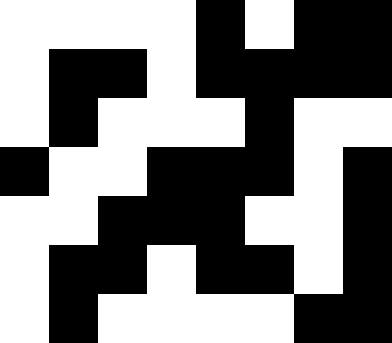[["white", "white", "white", "white", "black", "white", "black", "black"], ["white", "black", "black", "white", "black", "black", "black", "black"], ["white", "black", "white", "white", "white", "black", "white", "white"], ["black", "white", "white", "black", "black", "black", "white", "black"], ["white", "white", "black", "black", "black", "white", "white", "black"], ["white", "black", "black", "white", "black", "black", "white", "black"], ["white", "black", "white", "white", "white", "white", "black", "black"]]